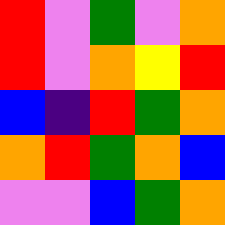[["red", "violet", "green", "violet", "orange"], ["red", "violet", "orange", "yellow", "red"], ["blue", "indigo", "red", "green", "orange"], ["orange", "red", "green", "orange", "blue"], ["violet", "violet", "blue", "green", "orange"]]